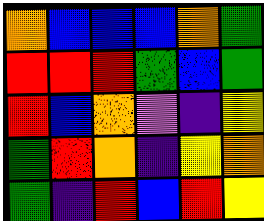[["orange", "blue", "blue", "blue", "orange", "green"], ["red", "red", "red", "green", "blue", "green"], ["red", "blue", "orange", "violet", "indigo", "yellow"], ["green", "red", "orange", "indigo", "yellow", "orange"], ["green", "indigo", "red", "blue", "red", "yellow"]]